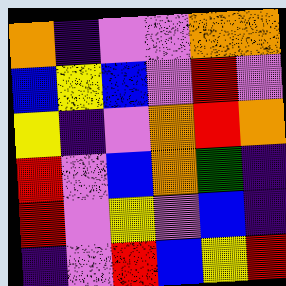[["orange", "indigo", "violet", "violet", "orange", "orange"], ["blue", "yellow", "blue", "violet", "red", "violet"], ["yellow", "indigo", "violet", "orange", "red", "orange"], ["red", "violet", "blue", "orange", "green", "indigo"], ["red", "violet", "yellow", "violet", "blue", "indigo"], ["indigo", "violet", "red", "blue", "yellow", "red"]]